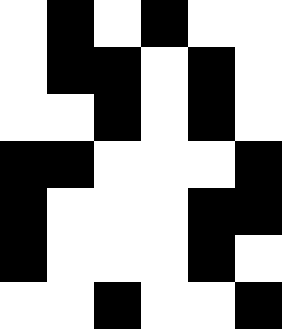[["white", "black", "white", "black", "white", "white"], ["white", "black", "black", "white", "black", "white"], ["white", "white", "black", "white", "black", "white"], ["black", "black", "white", "white", "white", "black"], ["black", "white", "white", "white", "black", "black"], ["black", "white", "white", "white", "black", "white"], ["white", "white", "black", "white", "white", "black"]]